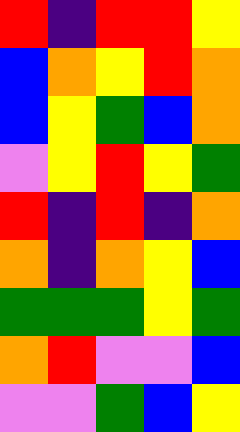[["red", "indigo", "red", "red", "yellow"], ["blue", "orange", "yellow", "red", "orange"], ["blue", "yellow", "green", "blue", "orange"], ["violet", "yellow", "red", "yellow", "green"], ["red", "indigo", "red", "indigo", "orange"], ["orange", "indigo", "orange", "yellow", "blue"], ["green", "green", "green", "yellow", "green"], ["orange", "red", "violet", "violet", "blue"], ["violet", "violet", "green", "blue", "yellow"]]